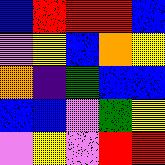[["blue", "red", "red", "red", "blue"], ["violet", "yellow", "blue", "orange", "yellow"], ["orange", "indigo", "green", "blue", "blue"], ["blue", "blue", "violet", "green", "yellow"], ["violet", "yellow", "violet", "red", "red"]]